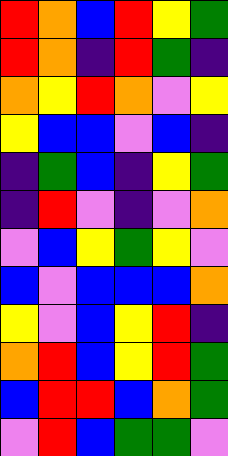[["red", "orange", "blue", "red", "yellow", "green"], ["red", "orange", "indigo", "red", "green", "indigo"], ["orange", "yellow", "red", "orange", "violet", "yellow"], ["yellow", "blue", "blue", "violet", "blue", "indigo"], ["indigo", "green", "blue", "indigo", "yellow", "green"], ["indigo", "red", "violet", "indigo", "violet", "orange"], ["violet", "blue", "yellow", "green", "yellow", "violet"], ["blue", "violet", "blue", "blue", "blue", "orange"], ["yellow", "violet", "blue", "yellow", "red", "indigo"], ["orange", "red", "blue", "yellow", "red", "green"], ["blue", "red", "red", "blue", "orange", "green"], ["violet", "red", "blue", "green", "green", "violet"]]